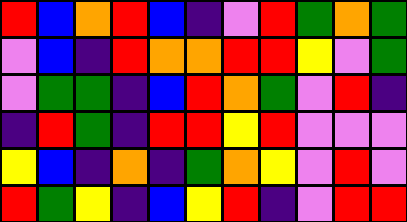[["red", "blue", "orange", "red", "blue", "indigo", "violet", "red", "green", "orange", "green"], ["violet", "blue", "indigo", "red", "orange", "orange", "red", "red", "yellow", "violet", "green"], ["violet", "green", "green", "indigo", "blue", "red", "orange", "green", "violet", "red", "indigo"], ["indigo", "red", "green", "indigo", "red", "red", "yellow", "red", "violet", "violet", "violet"], ["yellow", "blue", "indigo", "orange", "indigo", "green", "orange", "yellow", "violet", "red", "violet"], ["red", "green", "yellow", "indigo", "blue", "yellow", "red", "indigo", "violet", "red", "red"]]